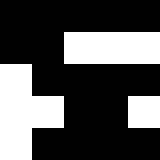[["black", "black", "black", "black", "black"], ["black", "black", "white", "white", "white"], ["white", "black", "black", "black", "black"], ["white", "white", "black", "black", "white"], ["white", "black", "black", "black", "black"]]